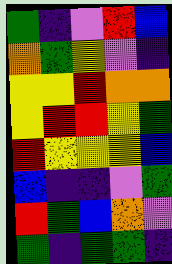[["green", "indigo", "violet", "red", "blue"], ["orange", "green", "yellow", "violet", "indigo"], ["yellow", "yellow", "red", "orange", "orange"], ["yellow", "red", "red", "yellow", "green"], ["red", "yellow", "yellow", "yellow", "blue"], ["blue", "indigo", "indigo", "violet", "green"], ["red", "green", "blue", "orange", "violet"], ["green", "indigo", "green", "green", "indigo"]]